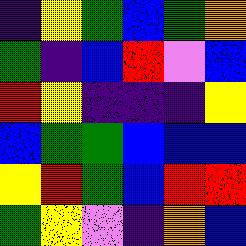[["indigo", "yellow", "green", "blue", "green", "orange"], ["green", "indigo", "blue", "red", "violet", "blue"], ["red", "yellow", "indigo", "indigo", "indigo", "yellow"], ["blue", "green", "green", "blue", "blue", "blue"], ["yellow", "red", "green", "blue", "red", "red"], ["green", "yellow", "violet", "indigo", "orange", "blue"]]